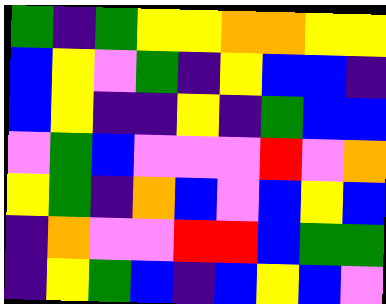[["green", "indigo", "green", "yellow", "yellow", "orange", "orange", "yellow", "yellow"], ["blue", "yellow", "violet", "green", "indigo", "yellow", "blue", "blue", "indigo"], ["blue", "yellow", "indigo", "indigo", "yellow", "indigo", "green", "blue", "blue"], ["violet", "green", "blue", "violet", "violet", "violet", "red", "violet", "orange"], ["yellow", "green", "indigo", "orange", "blue", "violet", "blue", "yellow", "blue"], ["indigo", "orange", "violet", "violet", "red", "red", "blue", "green", "green"], ["indigo", "yellow", "green", "blue", "indigo", "blue", "yellow", "blue", "violet"]]